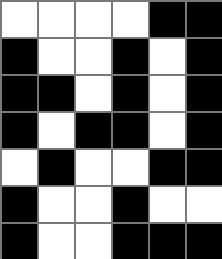[["white", "white", "white", "white", "black", "black"], ["black", "white", "white", "black", "white", "black"], ["black", "black", "white", "black", "white", "black"], ["black", "white", "black", "black", "white", "black"], ["white", "black", "white", "white", "black", "black"], ["black", "white", "white", "black", "white", "white"], ["black", "white", "white", "black", "black", "black"]]